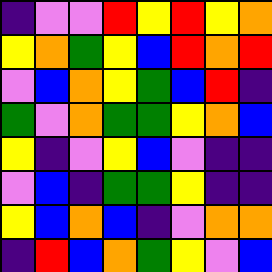[["indigo", "violet", "violet", "red", "yellow", "red", "yellow", "orange"], ["yellow", "orange", "green", "yellow", "blue", "red", "orange", "red"], ["violet", "blue", "orange", "yellow", "green", "blue", "red", "indigo"], ["green", "violet", "orange", "green", "green", "yellow", "orange", "blue"], ["yellow", "indigo", "violet", "yellow", "blue", "violet", "indigo", "indigo"], ["violet", "blue", "indigo", "green", "green", "yellow", "indigo", "indigo"], ["yellow", "blue", "orange", "blue", "indigo", "violet", "orange", "orange"], ["indigo", "red", "blue", "orange", "green", "yellow", "violet", "blue"]]